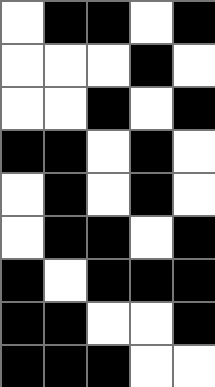[["white", "black", "black", "white", "black"], ["white", "white", "white", "black", "white"], ["white", "white", "black", "white", "black"], ["black", "black", "white", "black", "white"], ["white", "black", "white", "black", "white"], ["white", "black", "black", "white", "black"], ["black", "white", "black", "black", "black"], ["black", "black", "white", "white", "black"], ["black", "black", "black", "white", "white"]]